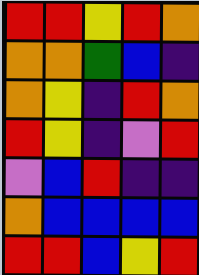[["red", "red", "yellow", "red", "orange"], ["orange", "orange", "green", "blue", "indigo"], ["orange", "yellow", "indigo", "red", "orange"], ["red", "yellow", "indigo", "violet", "red"], ["violet", "blue", "red", "indigo", "indigo"], ["orange", "blue", "blue", "blue", "blue"], ["red", "red", "blue", "yellow", "red"]]